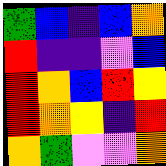[["green", "blue", "indigo", "blue", "orange"], ["red", "indigo", "indigo", "violet", "blue"], ["red", "orange", "blue", "red", "yellow"], ["red", "orange", "yellow", "indigo", "red"], ["orange", "green", "violet", "violet", "orange"]]